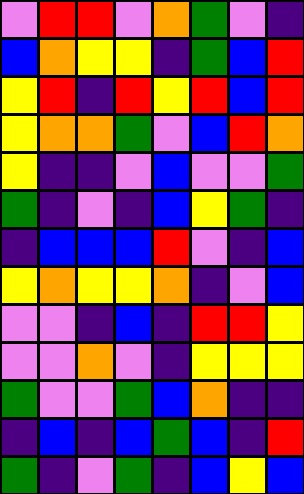[["violet", "red", "red", "violet", "orange", "green", "violet", "indigo"], ["blue", "orange", "yellow", "yellow", "indigo", "green", "blue", "red"], ["yellow", "red", "indigo", "red", "yellow", "red", "blue", "red"], ["yellow", "orange", "orange", "green", "violet", "blue", "red", "orange"], ["yellow", "indigo", "indigo", "violet", "blue", "violet", "violet", "green"], ["green", "indigo", "violet", "indigo", "blue", "yellow", "green", "indigo"], ["indigo", "blue", "blue", "blue", "red", "violet", "indigo", "blue"], ["yellow", "orange", "yellow", "yellow", "orange", "indigo", "violet", "blue"], ["violet", "violet", "indigo", "blue", "indigo", "red", "red", "yellow"], ["violet", "violet", "orange", "violet", "indigo", "yellow", "yellow", "yellow"], ["green", "violet", "violet", "green", "blue", "orange", "indigo", "indigo"], ["indigo", "blue", "indigo", "blue", "green", "blue", "indigo", "red"], ["green", "indigo", "violet", "green", "indigo", "blue", "yellow", "blue"]]